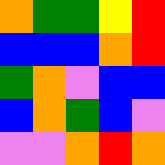[["orange", "green", "green", "yellow", "red"], ["blue", "blue", "blue", "orange", "red"], ["green", "orange", "violet", "blue", "blue"], ["blue", "orange", "green", "blue", "violet"], ["violet", "violet", "orange", "red", "orange"]]